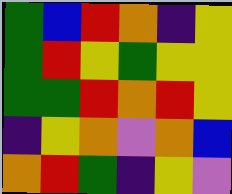[["green", "blue", "red", "orange", "indigo", "yellow"], ["green", "red", "yellow", "green", "yellow", "yellow"], ["green", "green", "red", "orange", "red", "yellow"], ["indigo", "yellow", "orange", "violet", "orange", "blue"], ["orange", "red", "green", "indigo", "yellow", "violet"]]